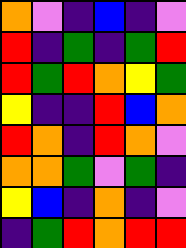[["orange", "violet", "indigo", "blue", "indigo", "violet"], ["red", "indigo", "green", "indigo", "green", "red"], ["red", "green", "red", "orange", "yellow", "green"], ["yellow", "indigo", "indigo", "red", "blue", "orange"], ["red", "orange", "indigo", "red", "orange", "violet"], ["orange", "orange", "green", "violet", "green", "indigo"], ["yellow", "blue", "indigo", "orange", "indigo", "violet"], ["indigo", "green", "red", "orange", "red", "red"]]